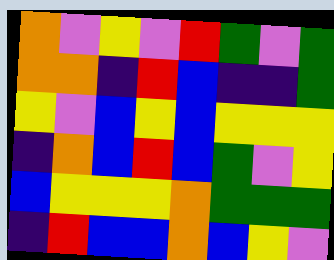[["orange", "violet", "yellow", "violet", "red", "green", "violet", "green"], ["orange", "orange", "indigo", "red", "blue", "indigo", "indigo", "green"], ["yellow", "violet", "blue", "yellow", "blue", "yellow", "yellow", "yellow"], ["indigo", "orange", "blue", "red", "blue", "green", "violet", "yellow"], ["blue", "yellow", "yellow", "yellow", "orange", "green", "green", "green"], ["indigo", "red", "blue", "blue", "orange", "blue", "yellow", "violet"]]